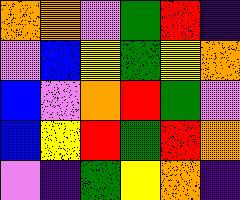[["orange", "orange", "violet", "green", "red", "indigo"], ["violet", "blue", "yellow", "green", "yellow", "orange"], ["blue", "violet", "orange", "red", "green", "violet"], ["blue", "yellow", "red", "green", "red", "orange"], ["violet", "indigo", "green", "yellow", "orange", "indigo"]]